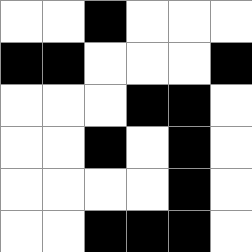[["white", "white", "black", "white", "white", "white"], ["black", "black", "white", "white", "white", "black"], ["white", "white", "white", "black", "black", "white"], ["white", "white", "black", "white", "black", "white"], ["white", "white", "white", "white", "black", "white"], ["white", "white", "black", "black", "black", "white"]]